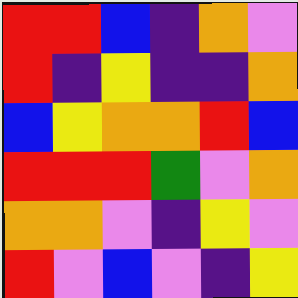[["red", "red", "blue", "indigo", "orange", "violet"], ["red", "indigo", "yellow", "indigo", "indigo", "orange"], ["blue", "yellow", "orange", "orange", "red", "blue"], ["red", "red", "red", "green", "violet", "orange"], ["orange", "orange", "violet", "indigo", "yellow", "violet"], ["red", "violet", "blue", "violet", "indigo", "yellow"]]